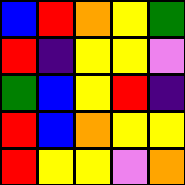[["blue", "red", "orange", "yellow", "green"], ["red", "indigo", "yellow", "yellow", "violet"], ["green", "blue", "yellow", "red", "indigo"], ["red", "blue", "orange", "yellow", "yellow"], ["red", "yellow", "yellow", "violet", "orange"]]